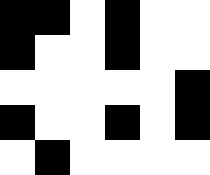[["black", "black", "white", "black", "white", "white"], ["black", "white", "white", "black", "white", "white"], ["white", "white", "white", "white", "white", "black"], ["black", "white", "white", "black", "white", "black"], ["white", "black", "white", "white", "white", "white"]]